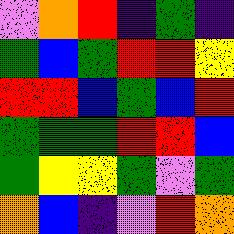[["violet", "orange", "red", "indigo", "green", "indigo"], ["green", "blue", "green", "red", "red", "yellow"], ["red", "red", "blue", "green", "blue", "red"], ["green", "green", "green", "red", "red", "blue"], ["green", "yellow", "yellow", "green", "violet", "green"], ["orange", "blue", "indigo", "violet", "red", "orange"]]